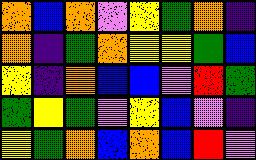[["orange", "blue", "orange", "violet", "yellow", "green", "orange", "indigo"], ["orange", "indigo", "green", "orange", "yellow", "yellow", "green", "blue"], ["yellow", "indigo", "orange", "blue", "blue", "violet", "red", "green"], ["green", "yellow", "green", "violet", "yellow", "blue", "violet", "indigo"], ["yellow", "green", "orange", "blue", "orange", "blue", "red", "violet"]]